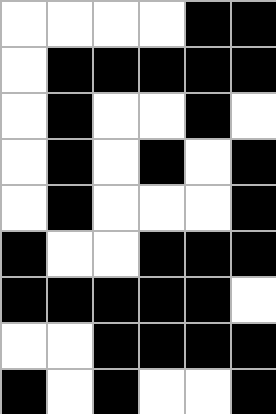[["white", "white", "white", "white", "black", "black"], ["white", "black", "black", "black", "black", "black"], ["white", "black", "white", "white", "black", "white"], ["white", "black", "white", "black", "white", "black"], ["white", "black", "white", "white", "white", "black"], ["black", "white", "white", "black", "black", "black"], ["black", "black", "black", "black", "black", "white"], ["white", "white", "black", "black", "black", "black"], ["black", "white", "black", "white", "white", "black"]]